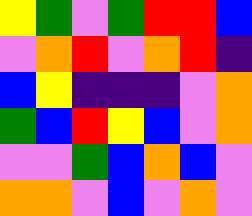[["yellow", "green", "violet", "green", "red", "red", "blue"], ["violet", "orange", "red", "violet", "orange", "red", "indigo"], ["blue", "yellow", "indigo", "indigo", "indigo", "violet", "orange"], ["green", "blue", "red", "yellow", "blue", "violet", "orange"], ["violet", "violet", "green", "blue", "orange", "blue", "violet"], ["orange", "orange", "violet", "blue", "violet", "orange", "violet"]]